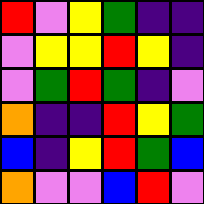[["red", "violet", "yellow", "green", "indigo", "indigo"], ["violet", "yellow", "yellow", "red", "yellow", "indigo"], ["violet", "green", "red", "green", "indigo", "violet"], ["orange", "indigo", "indigo", "red", "yellow", "green"], ["blue", "indigo", "yellow", "red", "green", "blue"], ["orange", "violet", "violet", "blue", "red", "violet"]]